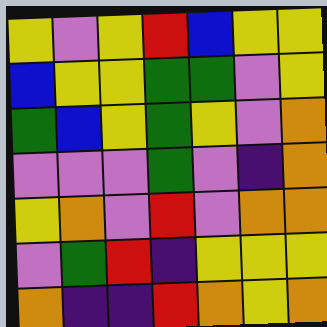[["yellow", "violet", "yellow", "red", "blue", "yellow", "yellow"], ["blue", "yellow", "yellow", "green", "green", "violet", "yellow"], ["green", "blue", "yellow", "green", "yellow", "violet", "orange"], ["violet", "violet", "violet", "green", "violet", "indigo", "orange"], ["yellow", "orange", "violet", "red", "violet", "orange", "orange"], ["violet", "green", "red", "indigo", "yellow", "yellow", "yellow"], ["orange", "indigo", "indigo", "red", "orange", "yellow", "orange"]]